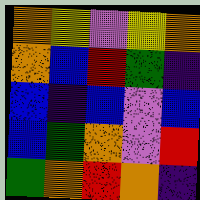[["orange", "yellow", "violet", "yellow", "orange"], ["orange", "blue", "red", "green", "indigo"], ["blue", "indigo", "blue", "violet", "blue"], ["blue", "green", "orange", "violet", "red"], ["green", "orange", "red", "orange", "indigo"]]